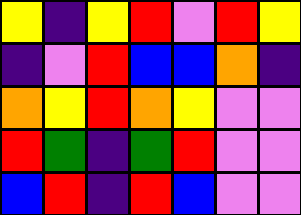[["yellow", "indigo", "yellow", "red", "violet", "red", "yellow"], ["indigo", "violet", "red", "blue", "blue", "orange", "indigo"], ["orange", "yellow", "red", "orange", "yellow", "violet", "violet"], ["red", "green", "indigo", "green", "red", "violet", "violet"], ["blue", "red", "indigo", "red", "blue", "violet", "violet"]]